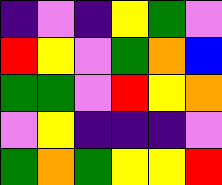[["indigo", "violet", "indigo", "yellow", "green", "violet"], ["red", "yellow", "violet", "green", "orange", "blue"], ["green", "green", "violet", "red", "yellow", "orange"], ["violet", "yellow", "indigo", "indigo", "indigo", "violet"], ["green", "orange", "green", "yellow", "yellow", "red"]]